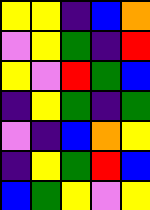[["yellow", "yellow", "indigo", "blue", "orange"], ["violet", "yellow", "green", "indigo", "red"], ["yellow", "violet", "red", "green", "blue"], ["indigo", "yellow", "green", "indigo", "green"], ["violet", "indigo", "blue", "orange", "yellow"], ["indigo", "yellow", "green", "red", "blue"], ["blue", "green", "yellow", "violet", "yellow"]]